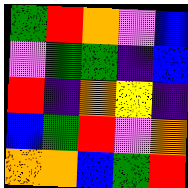[["green", "red", "orange", "violet", "blue"], ["violet", "green", "green", "indigo", "blue"], ["red", "indigo", "orange", "yellow", "indigo"], ["blue", "green", "red", "violet", "orange"], ["orange", "orange", "blue", "green", "red"]]